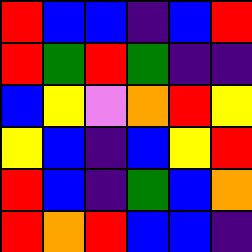[["red", "blue", "blue", "indigo", "blue", "red"], ["red", "green", "red", "green", "indigo", "indigo"], ["blue", "yellow", "violet", "orange", "red", "yellow"], ["yellow", "blue", "indigo", "blue", "yellow", "red"], ["red", "blue", "indigo", "green", "blue", "orange"], ["red", "orange", "red", "blue", "blue", "indigo"]]